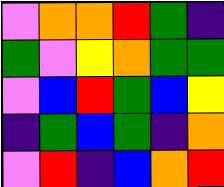[["violet", "orange", "orange", "red", "green", "indigo"], ["green", "violet", "yellow", "orange", "green", "green"], ["violet", "blue", "red", "green", "blue", "yellow"], ["indigo", "green", "blue", "green", "indigo", "orange"], ["violet", "red", "indigo", "blue", "orange", "red"]]